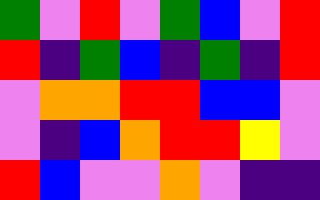[["green", "violet", "red", "violet", "green", "blue", "violet", "red"], ["red", "indigo", "green", "blue", "indigo", "green", "indigo", "red"], ["violet", "orange", "orange", "red", "red", "blue", "blue", "violet"], ["violet", "indigo", "blue", "orange", "red", "red", "yellow", "violet"], ["red", "blue", "violet", "violet", "orange", "violet", "indigo", "indigo"]]